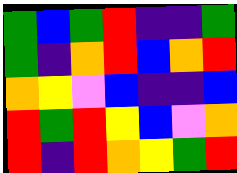[["green", "blue", "green", "red", "indigo", "indigo", "green"], ["green", "indigo", "orange", "red", "blue", "orange", "red"], ["orange", "yellow", "violet", "blue", "indigo", "indigo", "blue"], ["red", "green", "red", "yellow", "blue", "violet", "orange"], ["red", "indigo", "red", "orange", "yellow", "green", "red"]]